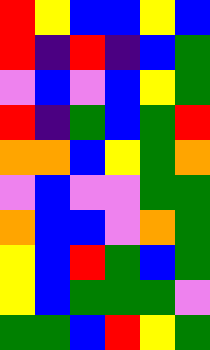[["red", "yellow", "blue", "blue", "yellow", "blue"], ["red", "indigo", "red", "indigo", "blue", "green"], ["violet", "blue", "violet", "blue", "yellow", "green"], ["red", "indigo", "green", "blue", "green", "red"], ["orange", "orange", "blue", "yellow", "green", "orange"], ["violet", "blue", "violet", "violet", "green", "green"], ["orange", "blue", "blue", "violet", "orange", "green"], ["yellow", "blue", "red", "green", "blue", "green"], ["yellow", "blue", "green", "green", "green", "violet"], ["green", "green", "blue", "red", "yellow", "green"]]